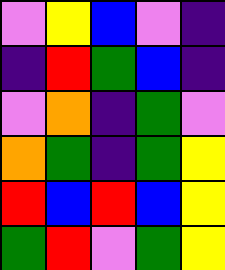[["violet", "yellow", "blue", "violet", "indigo"], ["indigo", "red", "green", "blue", "indigo"], ["violet", "orange", "indigo", "green", "violet"], ["orange", "green", "indigo", "green", "yellow"], ["red", "blue", "red", "blue", "yellow"], ["green", "red", "violet", "green", "yellow"]]